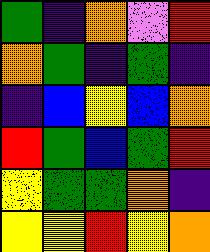[["green", "indigo", "orange", "violet", "red"], ["orange", "green", "indigo", "green", "indigo"], ["indigo", "blue", "yellow", "blue", "orange"], ["red", "green", "blue", "green", "red"], ["yellow", "green", "green", "orange", "indigo"], ["yellow", "yellow", "red", "yellow", "orange"]]